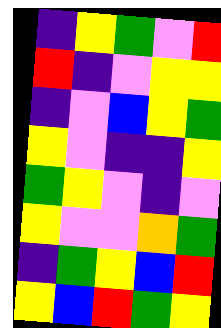[["indigo", "yellow", "green", "violet", "red"], ["red", "indigo", "violet", "yellow", "yellow"], ["indigo", "violet", "blue", "yellow", "green"], ["yellow", "violet", "indigo", "indigo", "yellow"], ["green", "yellow", "violet", "indigo", "violet"], ["yellow", "violet", "violet", "orange", "green"], ["indigo", "green", "yellow", "blue", "red"], ["yellow", "blue", "red", "green", "yellow"]]